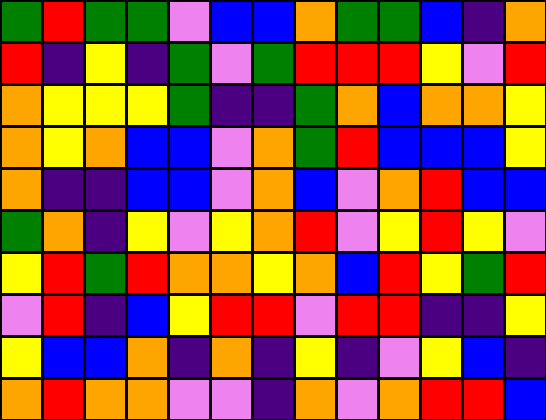[["green", "red", "green", "green", "violet", "blue", "blue", "orange", "green", "green", "blue", "indigo", "orange"], ["red", "indigo", "yellow", "indigo", "green", "violet", "green", "red", "red", "red", "yellow", "violet", "red"], ["orange", "yellow", "yellow", "yellow", "green", "indigo", "indigo", "green", "orange", "blue", "orange", "orange", "yellow"], ["orange", "yellow", "orange", "blue", "blue", "violet", "orange", "green", "red", "blue", "blue", "blue", "yellow"], ["orange", "indigo", "indigo", "blue", "blue", "violet", "orange", "blue", "violet", "orange", "red", "blue", "blue"], ["green", "orange", "indigo", "yellow", "violet", "yellow", "orange", "red", "violet", "yellow", "red", "yellow", "violet"], ["yellow", "red", "green", "red", "orange", "orange", "yellow", "orange", "blue", "red", "yellow", "green", "red"], ["violet", "red", "indigo", "blue", "yellow", "red", "red", "violet", "red", "red", "indigo", "indigo", "yellow"], ["yellow", "blue", "blue", "orange", "indigo", "orange", "indigo", "yellow", "indigo", "violet", "yellow", "blue", "indigo"], ["orange", "red", "orange", "orange", "violet", "violet", "indigo", "orange", "violet", "orange", "red", "red", "blue"]]